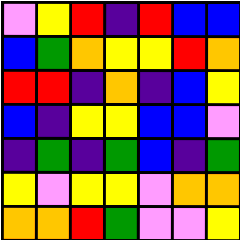[["violet", "yellow", "red", "indigo", "red", "blue", "blue"], ["blue", "green", "orange", "yellow", "yellow", "red", "orange"], ["red", "red", "indigo", "orange", "indigo", "blue", "yellow"], ["blue", "indigo", "yellow", "yellow", "blue", "blue", "violet"], ["indigo", "green", "indigo", "green", "blue", "indigo", "green"], ["yellow", "violet", "yellow", "yellow", "violet", "orange", "orange"], ["orange", "orange", "red", "green", "violet", "violet", "yellow"]]